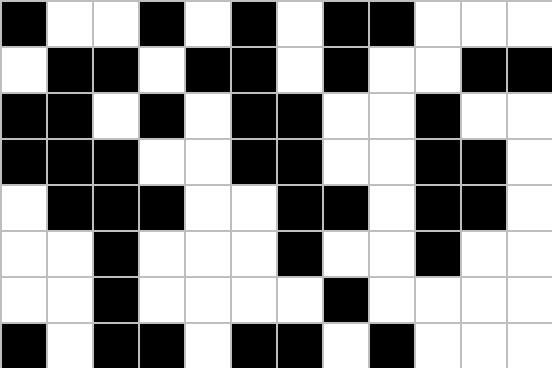[["black", "white", "white", "black", "white", "black", "white", "black", "black", "white", "white", "white"], ["white", "black", "black", "white", "black", "black", "white", "black", "white", "white", "black", "black"], ["black", "black", "white", "black", "white", "black", "black", "white", "white", "black", "white", "white"], ["black", "black", "black", "white", "white", "black", "black", "white", "white", "black", "black", "white"], ["white", "black", "black", "black", "white", "white", "black", "black", "white", "black", "black", "white"], ["white", "white", "black", "white", "white", "white", "black", "white", "white", "black", "white", "white"], ["white", "white", "black", "white", "white", "white", "white", "black", "white", "white", "white", "white"], ["black", "white", "black", "black", "white", "black", "black", "white", "black", "white", "white", "white"]]